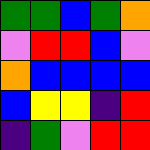[["green", "green", "blue", "green", "orange"], ["violet", "red", "red", "blue", "violet"], ["orange", "blue", "blue", "blue", "blue"], ["blue", "yellow", "yellow", "indigo", "red"], ["indigo", "green", "violet", "red", "red"]]